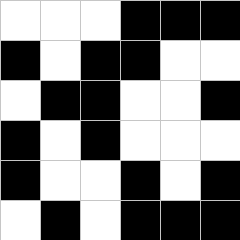[["white", "white", "white", "black", "black", "black"], ["black", "white", "black", "black", "white", "white"], ["white", "black", "black", "white", "white", "black"], ["black", "white", "black", "white", "white", "white"], ["black", "white", "white", "black", "white", "black"], ["white", "black", "white", "black", "black", "black"]]